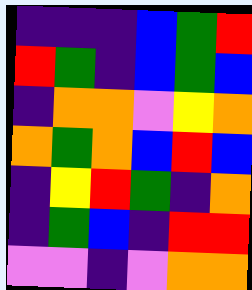[["indigo", "indigo", "indigo", "blue", "green", "red"], ["red", "green", "indigo", "blue", "green", "blue"], ["indigo", "orange", "orange", "violet", "yellow", "orange"], ["orange", "green", "orange", "blue", "red", "blue"], ["indigo", "yellow", "red", "green", "indigo", "orange"], ["indigo", "green", "blue", "indigo", "red", "red"], ["violet", "violet", "indigo", "violet", "orange", "orange"]]